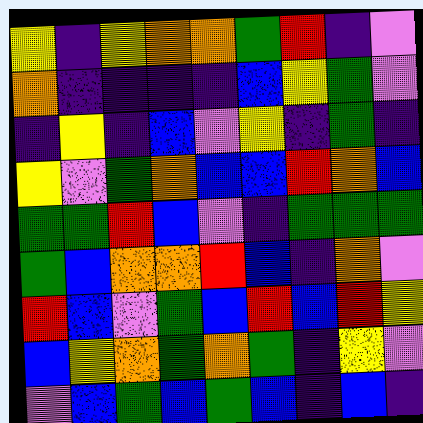[["yellow", "indigo", "yellow", "orange", "orange", "green", "red", "indigo", "violet"], ["orange", "indigo", "indigo", "indigo", "indigo", "blue", "yellow", "green", "violet"], ["indigo", "yellow", "indigo", "blue", "violet", "yellow", "indigo", "green", "indigo"], ["yellow", "violet", "green", "orange", "blue", "blue", "red", "orange", "blue"], ["green", "green", "red", "blue", "violet", "indigo", "green", "green", "green"], ["green", "blue", "orange", "orange", "red", "blue", "indigo", "orange", "violet"], ["red", "blue", "violet", "green", "blue", "red", "blue", "red", "yellow"], ["blue", "yellow", "orange", "green", "orange", "green", "indigo", "yellow", "violet"], ["violet", "blue", "green", "blue", "green", "blue", "indigo", "blue", "indigo"]]